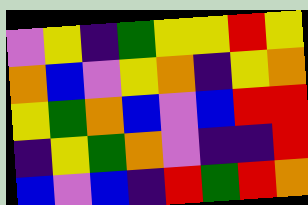[["violet", "yellow", "indigo", "green", "yellow", "yellow", "red", "yellow"], ["orange", "blue", "violet", "yellow", "orange", "indigo", "yellow", "orange"], ["yellow", "green", "orange", "blue", "violet", "blue", "red", "red"], ["indigo", "yellow", "green", "orange", "violet", "indigo", "indigo", "red"], ["blue", "violet", "blue", "indigo", "red", "green", "red", "orange"]]